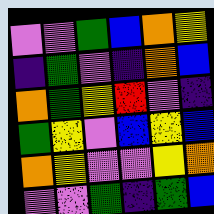[["violet", "violet", "green", "blue", "orange", "yellow"], ["indigo", "green", "violet", "indigo", "orange", "blue"], ["orange", "green", "yellow", "red", "violet", "indigo"], ["green", "yellow", "violet", "blue", "yellow", "blue"], ["orange", "yellow", "violet", "violet", "yellow", "orange"], ["violet", "violet", "green", "indigo", "green", "blue"]]